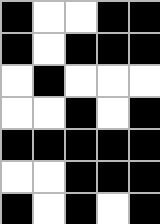[["black", "white", "white", "black", "black"], ["black", "white", "black", "black", "black"], ["white", "black", "white", "white", "white"], ["white", "white", "black", "white", "black"], ["black", "black", "black", "black", "black"], ["white", "white", "black", "black", "black"], ["black", "white", "black", "white", "black"]]